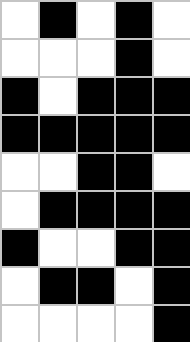[["white", "black", "white", "black", "white"], ["white", "white", "white", "black", "white"], ["black", "white", "black", "black", "black"], ["black", "black", "black", "black", "black"], ["white", "white", "black", "black", "white"], ["white", "black", "black", "black", "black"], ["black", "white", "white", "black", "black"], ["white", "black", "black", "white", "black"], ["white", "white", "white", "white", "black"]]